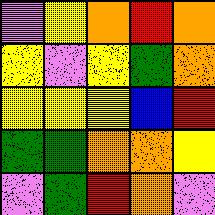[["violet", "yellow", "orange", "red", "orange"], ["yellow", "violet", "yellow", "green", "orange"], ["yellow", "yellow", "yellow", "blue", "red"], ["green", "green", "orange", "orange", "yellow"], ["violet", "green", "red", "orange", "violet"]]